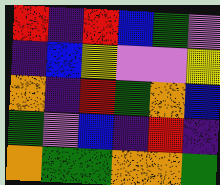[["red", "indigo", "red", "blue", "green", "violet"], ["indigo", "blue", "yellow", "violet", "violet", "yellow"], ["orange", "indigo", "red", "green", "orange", "blue"], ["green", "violet", "blue", "indigo", "red", "indigo"], ["orange", "green", "green", "orange", "orange", "green"]]